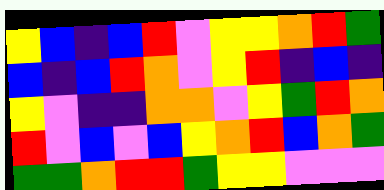[["yellow", "blue", "indigo", "blue", "red", "violet", "yellow", "yellow", "orange", "red", "green"], ["blue", "indigo", "blue", "red", "orange", "violet", "yellow", "red", "indigo", "blue", "indigo"], ["yellow", "violet", "indigo", "indigo", "orange", "orange", "violet", "yellow", "green", "red", "orange"], ["red", "violet", "blue", "violet", "blue", "yellow", "orange", "red", "blue", "orange", "green"], ["green", "green", "orange", "red", "red", "green", "yellow", "yellow", "violet", "violet", "violet"]]